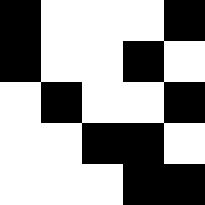[["black", "white", "white", "white", "black"], ["black", "white", "white", "black", "white"], ["white", "black", "white", "white", "black"], ["white", "white", "black", "black", "white"], ["white", "white", "white", "black", "black"]]